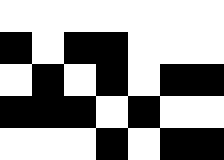[["white", "white", "white", "white", "white", "white", "white"], ["black", "white", "black", "black", "white", "white", "white"], ["white", "black", "white", "black", "white", "black", "black"], ["black", "black", "black", "white", "black", "white", "white"], ["white", "white", "white", "black", "white", "black", "black"]]